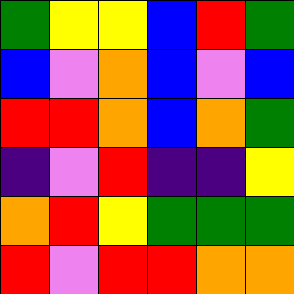[["green", "yellow", "yellow", "blue", "red", "green"], ["blue", "violet", "orange", "blue", "violet", "blue"], ["red", "red", "orange", "blue", "orange", "green"], ["indigo", "violet", "red", "indigo", "indigo", "yellow"], ["orange", "red", "yellow", "green", "green", "green"], ["red", "violet", "red", "red", "orange", "orange"]]